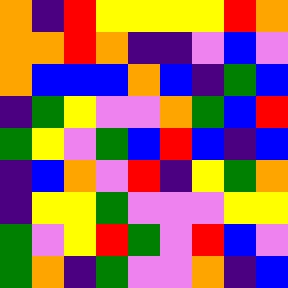[["orange", "indigo", "red", "yellow", "yellow", "yellow", "yellow", "red", "orange"], ["orange", "orange", "red", "orange", "indigo", "indigo", "violet", "blue", "violet"], ["orange", "blue", "blue", "blue", "orange", "blue", "indigo", "green", "blue"], ["indigo", "green", "yellow", "violet", "violet", "orange", "green", "blue", "red"], ["green", "yellow", "violet", "green", "blue", "red", "blue", "indigo", "blue"], ["indigo", "blue", "orange", "violet", "red", "indigo", "yellow", "green", "orange"], ["indigo", "yellow", "yellow", "green", "violet", "violet", "violet", "yellow", "yellow"], ["green", "violet", "yellow", "red", "green", "violet", "red", "blue", "violet"], ["green", "orange", "indigo", "green", "violet", "violet", "orange", "indigo", "blue"]]